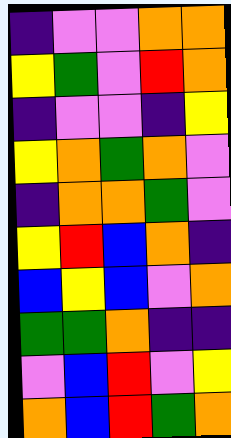[["indigo", "violet", "violet", "orange", "orange"], ["yellow", "green", "violet", "red", "orange"], ["indigo", "violet", "violet", "indigo", "yellow"], ["yellow", "orange", "green", "orange", "violet"], ["indigo", "orange", "orange", "green", "violet"], ["yellow", "red", "blue", "orange", "indigo"], ["blue", "yellow", "blue", "violet", "orange"], ["green", "green", "orange", "indigo", "indigo"], ["violet", "blue", "red", "violet", "yellow"], ["orange", "blue", "red", "green", "orange"]]